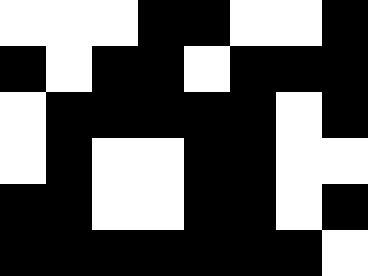[["white", "white", "white", "black", "black", "white", "white", "black"], ["black", "white", "black", "black", "white", "black", "black", "black"], ["white", "black", "black", "black", "black", "black", "white", "black"], ["white", "black", "white", "white", "black", "black", "white", "white"], ["black", "black", "white", "white", "black", "black", "white", "black"], ["black", "black", "black", "black", "black", "black", "black", "white"]]